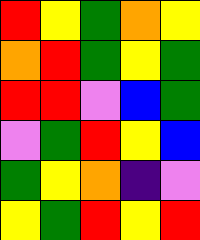[["red", "yellow", "green", "orange", "yellow"], ["orange", "red", "green", "yellow", "green"], ["red", "red", "violet", "blue", "green"], ["violet", "green", "red", "yellow", "blue"], ["green", "yellow", "orange", "indigo", "violet"], ["yellow", "green", "red", "yellow", "red"]]